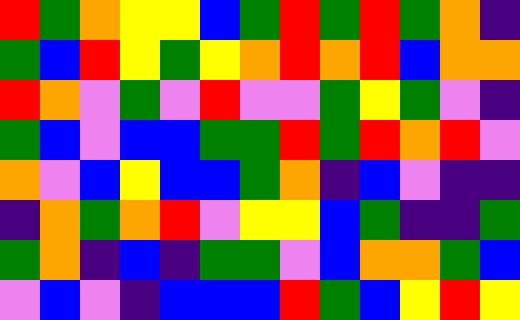[["red", "green", "orange", "yellow", "yellow", "blue", "green", "red", "green", "red", "green", "orange", "indigo"], ["green", "blue", "red", "yellow", "green", "yellow", "orange", "red", "orange", "red", "blue", "orange", "orange"], ["red", "orange", "violet", "green", "violet", "red", "violet", "violet", "green", "yellow", "green", "violet", "indigo"], ["green", "blue", "violet", "blue", "blue", "green", "green", "red", "green", "red", "orange", "red", "violet"], ["orange", "violet", "blue", "yellow", "blue", "blue", "green", "orange", "indigo", "blue", "violet", "indigo", "indigo"], ["indigo", "orange", "green", "orange", "red", "violet", "yellow", "yellow", "blue", "green", "indigo", "indigo", "green"], ["green", "orange", "indigo", "blue", "indigo", "green", "green", "violet", "blue", "orange", "orange", "green", "blue"], ["violet", "blue", "violet", "indigo", "blue", "blue", "blue", "red", "green", "blue", "yellow", "red", "yellow"]]